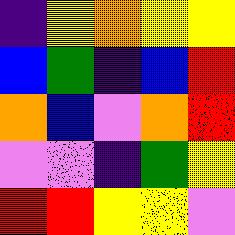[["indigo", "yellow", "orange", "yellow", "yellow"], ["blue", "green", "indigo", "blue", "red"], ["orange", "blue", "violet", "orange", "red"], ["violet", "violet", "indigo", "green", "yellow"], ["red", "red", "yellow", "yellow", "violet"]]